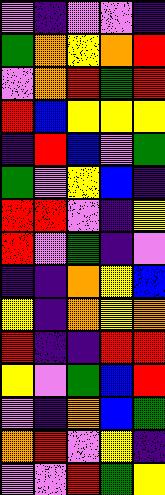[["violet", "indigo", "violet", "violet", "indigo"], ["green", "orange", "yellow", "orange", "red"], ["violet", "orange", "red", "green", "red"], ["red", "blue", "yellow", "yellow", "yellow"], ["indigo", "red", "blue", "violet", "green"], ["green", "violet", "yellow", "blue", "indigo"], ["red", "red", "violet", "indigo", "yellow"], ["red", "violet", "green", "indigo", "violet"], ["indigo", "indigo", "orange", "yellow", "blue"], ["yellow", "indigo", "orange", "yellow", "orange"], ["red", "indigo", "indigo", "red", "red"], ["yellow", "violet", "green", "blue", "red"], ["violet", "indigo", "orange", "blue", "green"], ["orange", "red", "violet", "yellow", "indigo"], ["violet", "violet", "red", "green", "yellow"]]